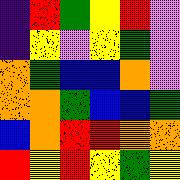[["indigo", "red", "green", "yellow", "red", "violet"], ["indigo", "yellow", "violet", "yellow", "green", "violet"], ["orange", "green", "blue", "blue", "orange", "violet"], ["orange", "orange", "green", "blue", "blue", "green"], ["blue", "orange", "red", "red", "orange", "orange"], ["red", "yellow", "red", "yellow", "green", "yellow"]]